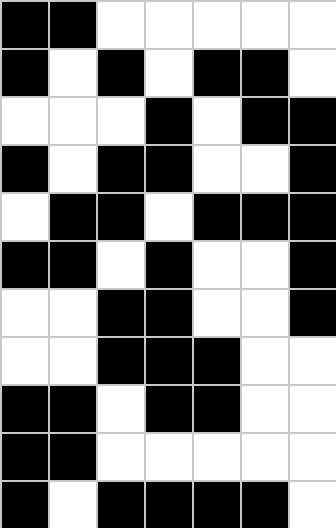[["black", "black", "white", "white", "white", "white", "white"], ["black", "white", "black", "white", "black", "black", "white"], ["white", "white", "white", "black", "white", "black", "black"], ["black", "white", "black", "black", "white", "white", "black"], ["white", "black", "black", "white", "black", "black", "black"], ["black", "black", "white", "black", "white", "white", "black"], ["white", "white", "black", "black", "white", "white", "black"], ["white", "white", "black", "black", "black", "white", "white"], ["black", "black", "white", "black", "black", "white", "white"], ["black", "black", "white", "white", "white", "white", "white"], ["black", "white", "black", "black", "black", "black", "white"]]